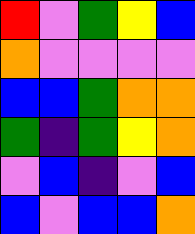[["red", "violet", "green", "yellow", "blue"], ["orange", "violet", "violet", "violet", "violet"], ["blue", "blue", "green", "orange", "orange"], ["green", "indigo", "green", "yellow", "orange"], ["violet", "blue", "indigo", "violet", "blue"], ["blue", "violet", "blue", "blue", "orange"]]